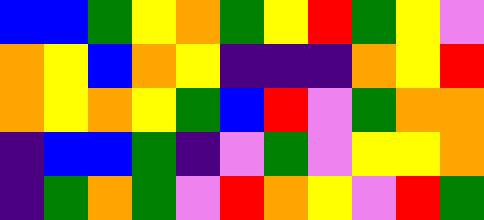[["blue", "blue", "green", "yellow", "orange", "green", "yellow", "red", "green", "yellow", "violet"], ["orange", "yellow", "blue", "orange", "yellow", "indigo", "indigo", "indigo", "orange", "yellow", "red"], ["orange", "yellow", "orange", "yellow", "green", "blue", "red", "violet", "green", "orange", "orange"], ["indigo", "blue", "blue", "green", "indigo", "violet", "green", "violet", "yellow", "yellow", "orange"], ["indigo", "green", "orange", "green", "violet", "red", "orange", "yellow", "violet", "red", "green"]]